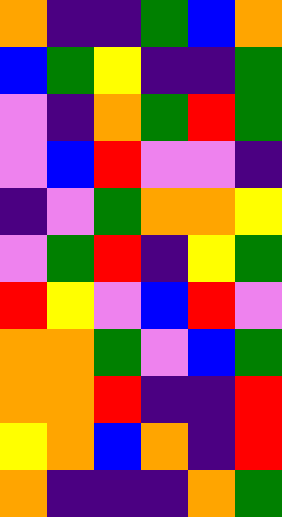[["orange", "indigo", "indigo", "green", "blue", "orange"], ["blue", "green", "yellow", "indigo", "indigo", "green"], ["violet", "indigo", "orange", "green", "red", "green"], ["violet", "blue", "red", "violet", "violet", "indigo"], ["indigo", "violet", "green", "orange", "orange", "yellow"], ["violet", "green", "red", "indigo", "yellow", "green"], ["red", "yellow", "violet", "blue", "red", "violet"], ["orange", "orange", "green", "violet", "blue", "green"], ["orange", "orange", "red", "indigo", "indigo", "red"], ["yellow", "orange", "blue", "orange", "indigo", "red"], ["orange", "indigo", "indigo", "indigo", "orange", "green"]]